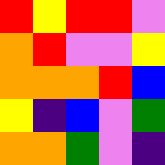[["red", "yellow", "red", "red", "violet"], ["orange", "red", "violet", "violet", "yellow"], ["orange", "orange", "orange", "red", "blue"], ["yellow", "indigo", "blue", "violet", "green"], ["orange", "orange", "green", "violet", "indigo"]]